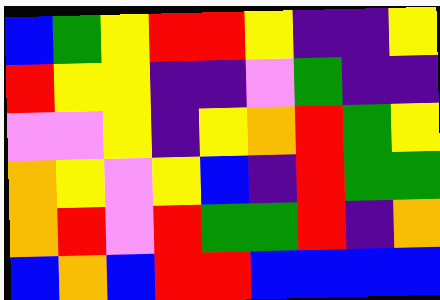[["blue", "green", "yellow", "red", "red", "yellow", "indigo", "indigo", "yellow"], ["red", "yellow", "yellow", "indigo", "indigo", "violet", "green", "indigo", "indigo"], ["violet", "violet", "yellow", "indigo", "yellow", "orange", "red", "green", "yellow"], ["orange", "yellow", "violet", "yellow", "blue", "indigo", "red", "green", "green"], ["orange", "red", "violet", "red", "green", "green", "red", "indigo", "orange"], ["blue", "orange", "blue", "red", "red", "blue", "blue", "blue", "blue"]]